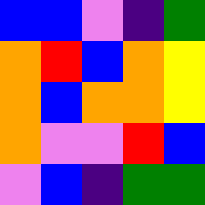[["blue", "blue", "violet", "indigo", "green"], ["orange", "red", "blue", "orange", "yellow"], ["orange", "blue", "orange", "orange", "yellow"], ["orange", "violet", "violet", "red", "blue"], ["violet", "blue", "indigo", "green", "green"]]